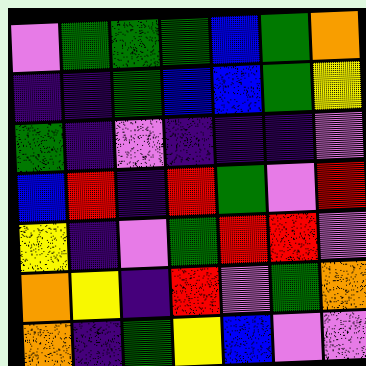[["violet", "green", "green", "green", "blue", "green", "orange"], ["indigo", "indigo", "green", "blue", "blue", "green", "yellow"], ["green", "indigo", "violet", "indigo", "indigo", "indigo", "violet"], ["blue", "red", "indigo", "red", "green", "violet", "red"], ["yellow", "indigo", "violet", "green", "red", "red", "violet"], ["orange", "yellow", "indigo", "red", "violet", "green", "orange"], ["orange", "indigo", "green", "yellow", "blue", "violet", "violet"]]